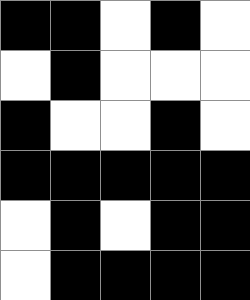[["black", "black", "white", "black", "white"], ["white", "black", "white", "white", "white"], ["black", "white", "white", "black", "white"], ["black", "black", "black", "black", "black"], ["white", "black", "white", "black", "black"], ["white", "black", "black", "black", "black"]]